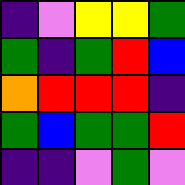[["indigo", "violet", "yellow", "yellow", "green"], ["green", "indigo", "green", "red", "blue"], ["orange", "red", "red", "red", "indigo"], ["green", "blue", "green", "green", "red"], ["indigo", "indigo", "violet", "green", "violet"]]